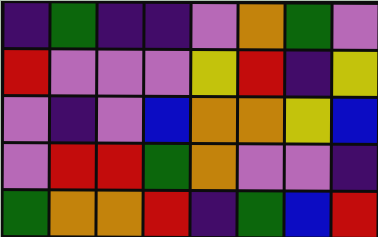[["indigo", "green", "indigo", "indigo", "violet", "orange", "green", "violet"], ["red", "violet", "violet", "violet", "yellow", "red", "indigo", "yellow"], ["violet", "indigo", "violet", "blue", "orange", "orange", "yellow", "blue"], ["violet", "red", "red", "green", "orange", "violet", "violet", "indigo"], ["green", "orange", "orange", "red", "indigo", "green", "blue", "red"]]